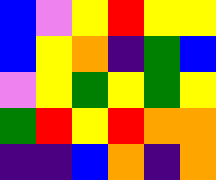[["blue", "violet", "yellow", "red", "yellow", "yellow"], ["blue", "yellow", "orange", "indigo", "green", "blue"], ["violet", "yellow", "green", "yellow", "green", "yellow"], ["green", "red", "yellow", "red", "orange", "orange"], ["indigo", "indigo", "blue", "orange", "indigo", "orange"]]